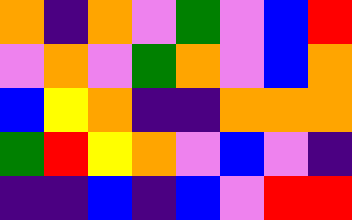[["orange", "indigo", "orange", "violet", "green", "violet", "blue", "red"], ["violet", "orange", "violet", "green", "orange", "violet", "blue", "orange"], ["blue", "yellow", "orange", "indigo", "indigo", "orange", "orange", "orange"], ["green", "red", "yellow", "orange", "violet", "blue", "violet", "indigo"], ["indigo", "indigo", "blue", "indigo", "blue", "violet", "red", "red"]]